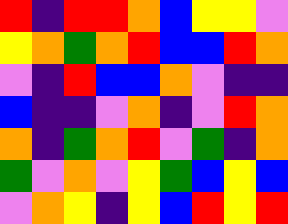[["red", "indigo", "red", "red", "orange", "blue", "yellow", "yellow", "violet"], ["yellow", "orange", "green", "orange", "red", "blue", "blue", "red", "orange"], ["violet", "indigo", "red", "blue", "blue", "orange", "violet", "indigo", "indigo"], ["blue", "indigo", "indigo", "violet", "orange", "indigo", "violet", "red", "orange"], ["orange", "indigo", "green", "orange", "red", "violet", "green", "indigo", "orange"], ["green", "violet", "orange", "violet", "yellow", "green", "blue", "yellow", "blue"], ["violet", "orange", "yellow", "indigo", "yellow", "blue", "red", "yellow", "red"]]